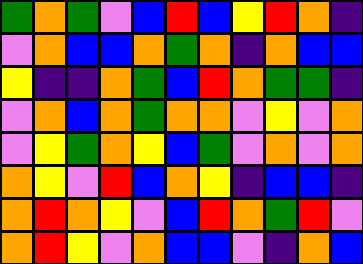[["green", "orange", "green", "violet", "blue", "red", "blue", "yellow", "red", "orange", "indigo"], ["violet", "orange", "blue", "blue", "orange", "green", "orange", "indigo", "orange", "blue", "blue"], ["yellow", "indigo", "indigo", "orange", "green", "blue", "red", "orange", "green", "green", "indigo"], ["violet", "orange", "blue", "orange", "green", "orange", "orange", "violet", "yellow", "violet", "orange"], ["violet", "yellow", "green", "orange", "yellow", "blue", "green", "violet", "orange", "violet", "orange"], ["orange", "yellow", "violet", "red", "blue", "orange", "yellow", "indigo", "blue", "blue", "indigo"], ["orange", "red", "orange", "yellow", "violet", "blue", "red", "orange", "green", "red", "violet"], ["orange", "red", "yellow", "violet", "orange", "blue", "blue", "violet", "indigo", "orange", "blue"]]